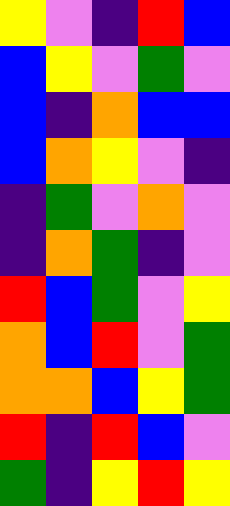[["yellow", "violet", "indigo", "red", "blue"], ["blue", "yellow", "violet", "green", "violet"], ["blue", "indigo", "orange", "blue", "blue"], ["blue", "orange", "yellow", "violet", "indigo"], ["indigo", "green", "violet", "orange", "violet"], ["indigo", "orange", "green", "indigo", "violet"], ["red", "blue", "green", "violet", "yellow"], ["orange", "blue", "red", "violet", "green"], ["orange", "orange", "blue", "yellow", "green"], ["red", "indigo", "red", "blue", "violet"], ["green", "indigo", "yellow", "red", "yellow"]]